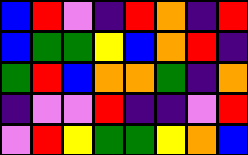[["blue", "red", "violet", "indigo", "red", "orange", "indigo", "red"], ["blue", "green", "green", "yellow", "blue", "orange", "red", "indigo"], ["green", "red", "blue", "orange", "orange", "green", "indigo", "orange"], ["indigo", "violet", "violet", "red", "indigo", "indigo", "violet", "red"], ["violet", "red", "yellow", "green", "green", "yellow", "orange", "blue"]]